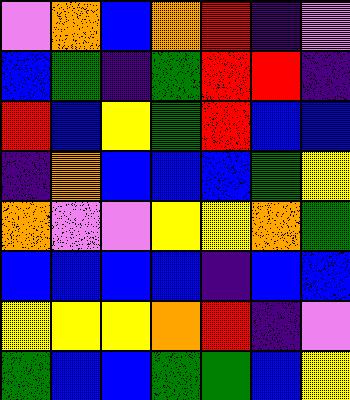[["violet", "orange", "blue", "orange", "red", "indigo", "violet"], ["blue", "green", "indigo", "green", "red", "red", "indigo"], ["red", "blue", "yellow", "green", "red", "blue", "blue"], ["indigo", "orange", "blue", "blue", "blue", "green", "yellow"], ["orange", "violet", "violet", "yellow", "yellow", "orange", "green"], ["blue", "blue", "blue", "blue", "indigo", "blue", "blue"], ["yellow", "yellow", "yellow", "orange", "red", "indigo", "violet"], ["green", "blue", "blue", "green", "green", "blue", "yellow"]]